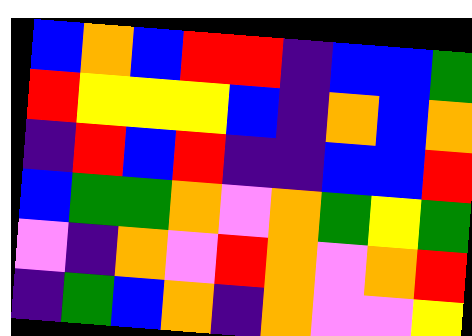[["blue", "orange", "blue", "red", "red", "indigo", "blue", "blue", "green"], ["red", "yellow", "yellow", "yellow", "blue", "indigo", "orange", "blue", "orange"], ["indigo", "red", "blue", "red", "indigo", "indigo", "blue", "blue", "red"], ["blue", "green", "green", "orange", "violet", "orange", "green", "yellow", "green"], ["violet", "indigo", "orange", "violet", "red", "orange", "violet", "orange", "red"], ["indigo", "green", "blue", "orange", "indigo", "orange", "violet", "violet", "yellow"]]